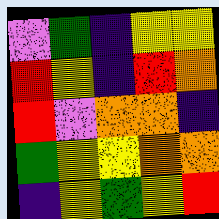[["violet", "green", "indigo", "yellow", "yellow"], ["red", "yellow", "indigo", "red", "orange"], ["red", "violet", "orange", "orange", "indigo"], ["green", "yellow", "yellow", "orange", "orange"], ["indigo", "yellow", "green", "yellow", "red"]]